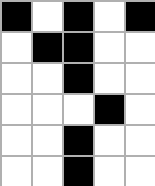[["black", "white", "black", "white", "black"], ["white", "black", "black", "white", "white"], ["white", "white", "black", "white", "white"], ["white", "white", "white", "black", "white"], ["white", "white", "black", "white", "white"], ["white", "white", "black", "white", "white"]]